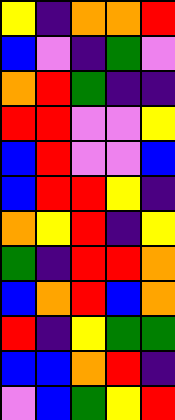[["yellow", "indigo", "orange", "orange", "red"], ["blue", "violet", "indigo", "green", "violet"], ["orange", "red", "green", "indigo", "indigo"], ["red", "red", "violet", "violet", "yellow"], ["blue", "red", "violet", "violet", "blue"], ["blue", "red", "red", "yellow", "indigo"], ["orange", "yellow", "red", "indigo", "yellow"], ["green", "indigo", "red", "red", "orange"], ["blue", "orange", "red", "blue", "orange"], ["red", "indigo", "yellow", "green", "green"], ["blue", "blue", "orange", "red", "indigo"], ["violet", "blue", "green", "yellow", "red"]]